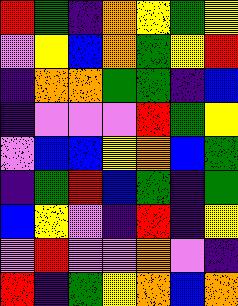[["red", "green", "indigo", "orange", "yellow", "green", "yellow"], ["violet", "yellow", "blue", "orange", "green", "yellow", "red"], ["indigo", "orange", "orange", "green", "green", "indigo", "blue"], ["indigo", "violet", "violet", "violet", "red", "green", "yellow"], ["violet", "blue", "blue", "yellow", "orange", "blue", "green"], ["indigo", "green", "red", "blue", "green", "indigo", "green"], ["blue", "yellow", "violet", "indigo", "red", "indigo", "yellow"], ["violet", "red", "violet", "violet", "orange", "violet", "indigo"], ["red", "indigo", "green", "yellow", "orange", "blue", "orange"]]